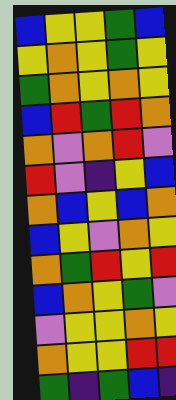[["blue", "yellow", "yellow", "green", "blue"], ["yellow", "orange", "yellow", "green", "yellow"], ["green", "orange", "yellow", "orange", "yellow"], ["blue", "red", "green", "red", "orange"], ["orange", "violet", "orange", "red", "violet"], ["red", "violet", "indigo", "yellow", "blue"], ["orange", "blue", "yellow", "blue", "orange"], ["blue", "yellow", "violet", "orange", "yellow"], ["orange", "green", "red", "yellow", "red"], ["blue", "orange", "yellow", "green", "violet"], ["violet", "yellow", "yellow", "orange", "yellow"], ["orange", "yellow", "yellow", "red", "red"], ["green", "indigo", "green", "blue", "indigo"]]